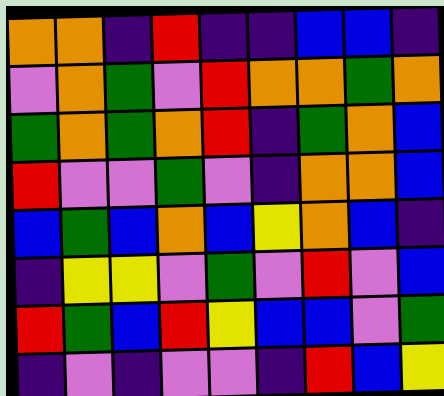[["orange", "orange", "indigo", "red", "indigo", "indigo", "blue", "blue", "indigo"], ["violet", "orange", "green", "violet", "red", "orange", "orange", "green", "orange"], ["green", "orange", "green", "orange", "red", "indigo", "green", "orange", "blue"], ["red", "violet", "violet", "green", "violet", "indigo", "orange", "orange", "blue"], ["blue", "green", "blue", "orange", "blue", "yellow", "orange", "blue", "indigo"], ["indigo", "yellow", "yellow", "violet", "green", "violet", "red", "violet", "blue"], ["red", "green", "blue", "red", "yellow", "blue", "blue", "violet", "green"], ["indigo", "violet", "indigo", "violet", "violet", "indigo", "red", "blue", "yellow"]]